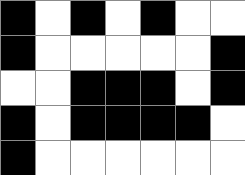[["black", "white", "black", "white", "black", "white", "white"], ["black", "white", "white", "white", "white", "white", "black"], ["white", "white", "black", "black", "black", "white", "black"], ["black", "white", "black", "black", "black", "black", "white"], ["black", "white", "white", "white", "white", "white", "white"]]